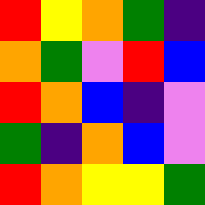[["red", "yellow", "orange", "green", "indigo"], ["orange", "green", "violet", "red", "blue"], ["red", "orange", "blue", "indigo", "violet"], ["green", "indigo", "orange", "blue", "violet"], ["red", "orange", "yellow", "yellow", "green"]]